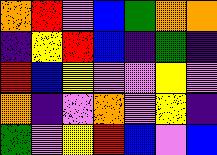[["orange", "red", "violet", "blue", "green", "orange", "orange"], ["indigo", "yellow", "red", "blue", "indigo", "green", "indigo"], ["red", "blue", "yellow", "violet", "violet", "yellow", "violet"], ["orange", "indigo", "violet", "orange", "violet", "yellow", "indigo"], ["green", "violet", "yellow", "red", "blue", "violet", "blue"]]